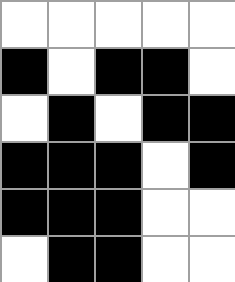[["white", "white", "white", "white", "white"], ["black", "white", "black", "black", "white"], ["white", "black", "white", "black", "black"], ["black", "black", "black", "white", "black"], ["black", "black", "black", "white", "white"], ["white", "black", "black", "white", "white"]]